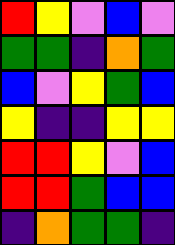[["red", "yellow", "violet", "blue", "violet"], ["green", "green", "indigo", "orange", "green"], ["blue", "violet", "yellow", "green", "blue"], ["yellow", "indigo", "indigo", "yellow", "yellow"], ["red", "red", "yellow", "violet", "blue"], ["red", "red", "green", "blue", "blue"], ["indigo", "orange", "green", "green", "indigo"]]